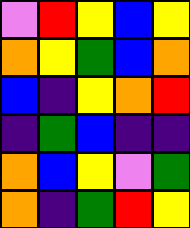[["violet", "red", "yellow", "blue", "yellow"], ["orange", "yellow", "green", "blue", "orange"], ["blue", "indigo", "yellow", "orange", "red"], ["indigo", "green", "blue", "indigo", "indigo"], ["orange", "blue", "yellow", "violet", "green"], ["orange", "indigo", "green", "red", "yellow"]]